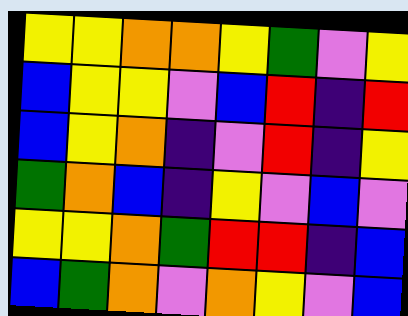[["yellow", "yellow", "orange", "orange", "yellow", "green", "violet", "yellow"], ["blue", "yellow", "yellow", "violet", "blue", "red", "indigo", "red"], ["blue", "yellow", "orange", "indigo", "violet", "red", "indigo", "yellow"], ["green", "orange", "blue", "indigo", "yellow", "violet", "blue", "violet"], ["yellow", "yellow", "orange", "green", "red", "red", "indigo", "blue"], ["blue", "green", "orange", "violet", "orange", "yellow", "violet", "blue"]]